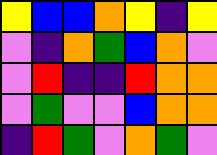[["yellow", "blue", "blue", "orange", "yellow", "indigo", "yellow"], ["violet", "indigo", "orange", "green", "blue", "orange", "violet"], ["violet", "red", "indigo", "indigo", "red", "orange", "orange"], ["violet", "green", "violet", "violet", "blue", "orange", "orange"], ["indigo", "red", "green", "violet", "orange", "green", "violet"]]